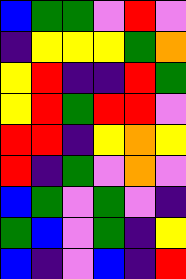[["blue", "green", "green", "violet", "red", "violet"], ["indigo", "yellow", "yellow", "yellow", "green", "orange"], ["yellow", "red", "indigo", "indigo", "red", "green"], ["yellow", "red", "green", "red", "red", "violet"], ["red", "red", "indigo", "yellow", "orange", "yellow"], ["red", "indigo", "green", "violet", "orange", "violet"], ["blue", "green", "violet", "green", "violet", "indigo"], ["green", "blue", "violet", "green", "indigo", "yellow"], ["blue", "indigo", "violet", "blue", "indigo", "red"]]